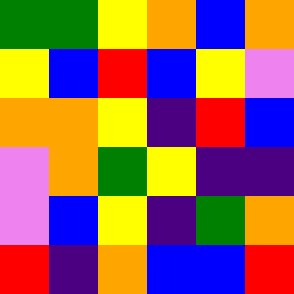[["green", "green", "yellow", "orange", "blue", "orange"], ["yellow", "blue", "red", "blue", "yellow", "violet"], ["orange", "orange", "yellow", "indigo", "red", "blue"], ["violet", "orange", "green", "yellow", "indigo", "indigo"], ["violet", "blue", "yellow", "indigo", "green", "orange"], ["red", "indigo", "orange", "blue", "blue", "red"]]